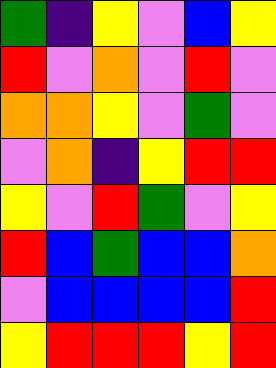[["green", "indigo", "yellow", "violet", "blue", "yellow"], ["red", "violet", "orange", "violet", "red", "violet"], ["orange", "orange", "yellow", "violet", "green", "violet"], ["violet", "orange", "indigo", "yellow", "red", "red"], ["yellow", "violet", "red", "green", "violet", "yellow"], ["red", "blue", "green", "blue", "blue", "orange"], ["violet", "blue", "blue", "blue", "blue", "red"], ["yellow", "red", "red", "red", "yellow", "red"]]